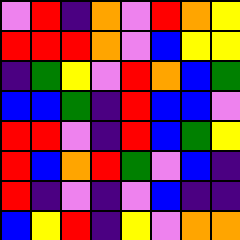[["violet", "red", "indigo", "orange", "violet", "red", "orange", "yellow"], ["red", "red", "red", "orange", "violet", "blue", "yellow", "yellow"], ["indigo", "green", "yellow", "violet", "red", "orange", "blue", "green"], ["blue", "blue", "green", "indigo", "red", "blue", "blue", "violet"], ["red", "red", "violet", "indigo", "red", "blue", "green", "yellow"], ["red", "blue", "orange", "red", "green", "violet", "blue", "indigo"], ["red", "indigo", "violet", "indigo", "violet", "blue", "indigo", "indigo"], ["blue", "yellow", "red", "indigo", "yellow", "violet", "orange", "orange"]]